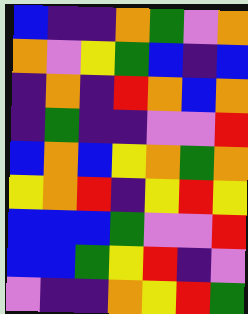[["blue", "indigo", "indigo", "orange", "green", "violet", "orange"], ["orange", "violet", "yellow", "green", "blue", "indigo", "blue"], ["indigo", "orange", "indigo", "red", "orange", "blue", "orange"], ["indigo", "green", "indigo", "indigo", "violet", "violet", "red"], ["blue", "orange", "blue", "yellow", "orange", "green", "orange"], ["yellow", "orange", "red", "indigo", "yellow", "red", "yellow"], ["blue", "blue", "blue", "green", "violet", "violet", "red"], ["blue", "blue", "green", "yellow", "red", "indigo", "violet"], ["violet", "indigo", "indigo", "orange", "yellow", "red", "green"]]